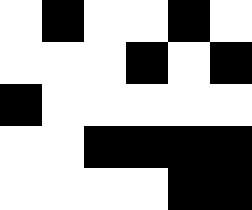[["white", "black", "white", "white", "black", "white"], ["white", "white", "white", "black", "white", "black"], ["black", "white", "white", "white", "white", "white"], ["white", "white", "black", "black", "black", "black"], ["white", "white", "white", "white", "black", "black"]]